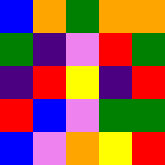[["blue", "orange", "green", "orange", "orange"], ["green", "indigo", "violet", "red", "green"], ["indigo", "red", "yellow", "indigo", "red"], ["red", "blue", "violet", "green", "green"], ["blue", "violet", "orange", "yellow", "red"]]